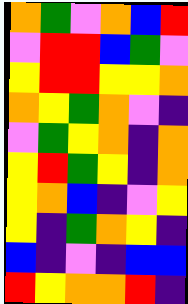[["orange", "green", "violet", "orange", "blue", "red"], ["violet", "red", "red", "blue", "green", "violet"], ["yellow", "red", "red", "yellow", "yellow", "orange"], ["orange", "yellow", "green", "orange", "violet", "indigo"], ["violet", "green", "yellow", "orange", "indigo", "orange"], ["yellow", "red", "green", "yellow", "indigo", "orange"], ["yellow", "orange", "blue", "indigo", "violet", "yellow"], ["yellow", "indigo", "green", "orange", "yellow", "indigo"], ["blue", "indigo", "violet", "indigo", "blue", "blue"], ["red", "yellow", "orange", "orange", "red", "indigo"]]